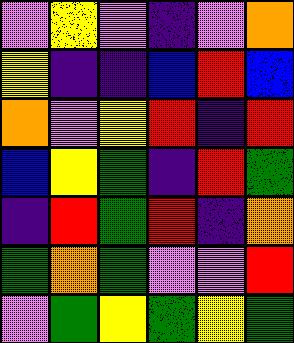[["violet", "yellow", "violet", "indigo", "violet", "orange"], ["yellow", "indigo", "indigo", "blue", "red", "blue"], ["orange", "violet", "yellow", "red", "indigo", "red"], ["blue", "yellow", "green", "indigo", "red", "green"], ["indigo", "red", "green", "red", "indigo", "orange"], ["green", "orange", "green", "violet", "violet", "red"], ["violet", "green", "yellow", "green", "yellow", "green"]]